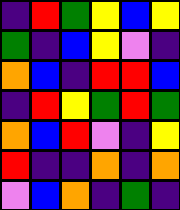[["indigo", "red", "green", "yellow", "blue", "yellow"], ["green", "indigo", "blue", "yellow", "violet", "indigo"], ["orange", "blue", "indigo", "red", "red", "blue"], ["indigo", "red", "yellow", "green", "red", "green"], ["orange", "blue", "red", "violet", "indigo", "yellow"], ["red", "indigo", "indigo", "orange", "indigo", "orange"], ["violet", "blue", "orange", "indigo", "green", "indigo"]]